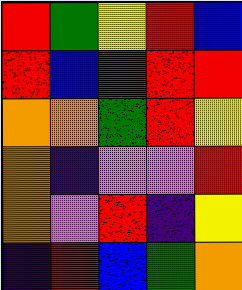[["red", "green", "yellow", "red", "blue"], ["red", "blue", "green", "red", "red"], ["orange", "orange", "green", "red", "yellow"], ["orange", "indigo", "violet", "violet", "red"], ["orange", "violet", "red", "indigo", "yellow"], ["indigo", "red", "blue", "green", "orange"]]